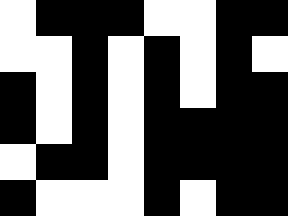[["white", "black", "black", "black", "white", "white", "black", "black"], ["white", "white", "black", "white", "black", "white", "black", "white"], ["black", "white", "black", "white", "black", "white", "black", "black"], ["black", "white", "black", "white", "black", "black", "black", "black"], ["white", "black", "black", "white", "black", "black", "black", "black"], ["black", "white", "white", "white", "black", "white", "black", "black"]]